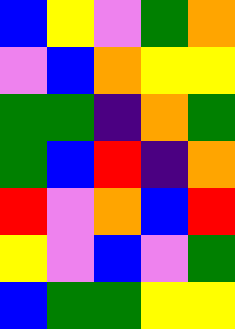[["blue", "yellow", "violet", "green", "orange"], ["violet", "blue", "orange", "yellow", "yellow"], ["green", "green", "indigo", "orange", "green"], ["green", "blue", "red", "indigo", "orange"], ["red", "violet", "orange", "blue", "red"], ["yellow", "violet", "blue", "violet", "green"], ["blue", "green", "green", "yellow", "yellow"]]